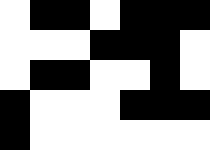[["white", "black", "black", "white", "black", "black", "black"], ["white", "white", "white", "black", "black", "black", "white"], ["white", "black", "black", "white", "white", "black", "white"], ["black", "white", "white", "white", "black", "black", "black"], ["black", "white", "white", "white", "white", "white", "white"]]